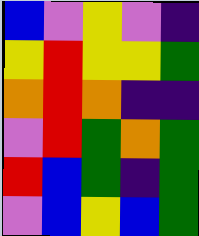[["blue", "violet", "yellow", "violet", "indigo"], ["yellow", "red", "yellow", "yellow", "green"], ["orange", "red", "orange", "indigo", "indigo"], ["violet", "red", "green", "orange", "green"], ["red", "blue", "green", "indigo", "green"], ["violet", "blue", "yellow", "blue", "green"]]